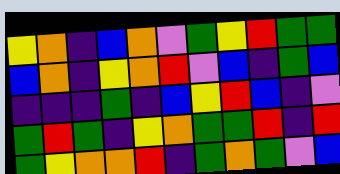[["yellow", "orange", "indigo", "blue", "orange", "violet", "green", "yellow", "red", "green", "green"], ["blue", "orange", "indigo", "yellow", "orange", "red", "violet", "blue", "indigo", "green", "blue"], ["indigo", "indigo", "indigo", "green", "indigo", "blue", "yellow", "red", "blue", "indigo", "violet"], ["green", "red", "green", "indigo", "yellow", "orange", "green", "green", "red", "indigo", "red"], ["green", "yellow", "orange", "orange", "red", "indigo", "green", "orange", "green", "violet", "blue"]]